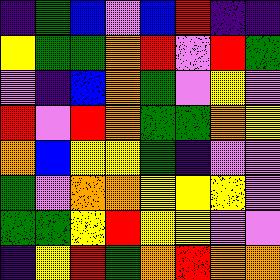[["indigo", "green", "blue", "violet", "blue", "red", "indigo", "indigo"], ["yellow", "green", "green", "orange", "red", "violet", "red", "green"], ["violet", "indigo", "blue", "orange", "green", "violet", "yellow", "violet"], ["red", "violet", "red", "orange", "green", "green", "orange", "yellow"], ["orange", "blue", "yellow", "yellow", "green", "indigo", "violet", "violet"], ["green", "violet", "orange", "orange", "yellow", "yellow", "yellow", "violet"], ["green", "green", "yellow", "red", "yellow", "yellow", "violet", "violet"], ["indigo", "yellow", "red", "green", "orange", "red", "orange", "orange"]]